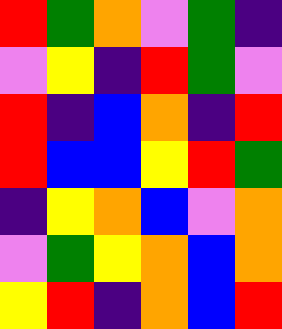[["red", "green", "orange", "violet", "green", "indigo"], ["violet", "yellow", "indigo", "red", "green", "violet"], ["red", "indigo", "blue", "orange", "indigo", "red"], ["red", "blue", "blue", "yellow", "red", "green"], ["indigo", "yellow", "orange", "blue", "violet", "orange"], ["violet", "green", "yellow", "orange", "blue", "orange"], ["yellow", "red", "indigo", "orange", "blue", "red"]]